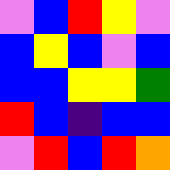[["violet", "blue", "red", "yellow", "violet"], ["blue", "yellow", "blue", "violet", "blue"], ["blue", "blue", "yellow", "yellow", "green"], ["red", "blue", "indigo", "blue", "blue"], ["violet", "red", "blue", "red", "orange"]]